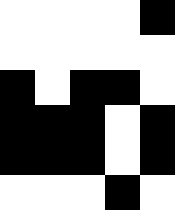[["white", "white", "white", "white", "black"], ["white", "white", "white", "white", "white"], ["black", "white", "black", "black", "white"], ["black", "black", "black", "white", "black"], ["black", "black", "black", "white", "black"], ["white", "white", "white", "black", "white"]]